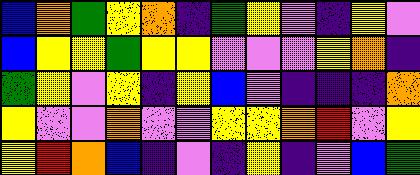[["blue", "orange", "green", "yellow", "orange", "indigo", "green", "yellow", "violet", "indigo", "yellow", "violet"], ["blue", "yellow", "yellow", "green", "yellow", "yellow", "violet", "violet", "violet", "yellow", "orange", "indigo"], ["green", "yellow", "violet", "yellow", "indigo", "yellow", "blue", "violet", "indigo", "indigo", "indigo", "orange"], ["yellow", "violet", "violet", "orange", "violet", "violet", "yellow", "yellow", "orange", "red", "violet", "yellow"], ["yellow", "red", "orange", "blue", "indigo", "violet", "indigo", "yellow", "indigo", "violet", "blue", "green"]]